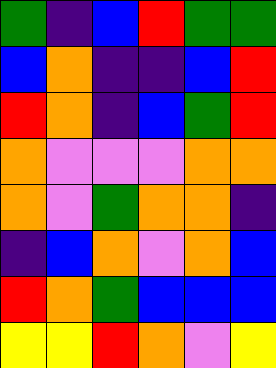[["green", "indigo", "blue", "red", "green", "green"], ["blue", "orange", "indigo", "indigo", "blue", "red"], ["red", "orange", "indigo", "blue", "green", "red"], ["orange", "violet", "violet", "violet", "orange", "orange"], ["orange", "violet", "green", "orange", "orange", "indigo"], ["indigo", "blue", "orange", "violet", "orange", "blue"], ["red", "orange", "green", "blue", "blue", "blue"], ["yellow", "yellow", "red", "orange", "violet", "yellow"]]